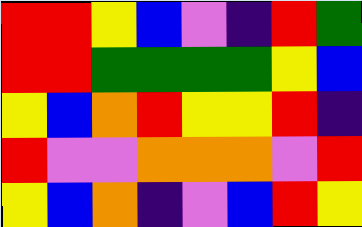[["red", "red", "yellow", "blue", "violet", "indigo", "red", "green"], ["red", "red", "green", "green", "green", "green", "yellow", "blue"], ["yellow", "blue", "orange", "red", "yellow", "yellow", "red", "indigo"], ["red", "violet", "violet", "orange", "orange", "orange", "violet", "red"], ["yellow", "blue", "orange", "indigo", "violet", "blue", "red", "yellow"]]